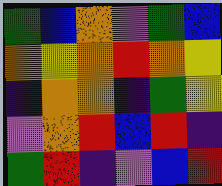[["green", "blue", "orange", "violet", "green", "blue"], ["orange", "yellow", "orange", "red", "orange", "yellow"], ["indigo", "orange", "orange", "indigo", "green", "yellow"], ["violet", "orange", "red", "blue", "red", "indigo"], ["green", "red", "indigo", "violet", "blue", "red"]]